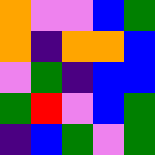[["orange", "violet", "violet", "blue", "green"], ["orange", "indigo", "orange", "orange", "blue"], ["violet", "green", "indigo", "blue", "blue"], ["green", "red", "violet", "blue", "green"], ["indigo", "blue", "green", "violet", "green"]]